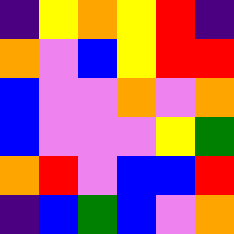[["indigo", "yellow", "orange", "yellow", "red", "indigo"], ["orange", "violet", "blue", "yellow", "red", "red"], ["blue", "violet", "violet", "orange", "violet", "orange"], ["blue", "violet", "violet", "violet", "yellow", "green"], ["orange", "red", "violet", "blue", "blue", "red"], ["indigo", "blue", "green", "blue", "violet", "orange"]]